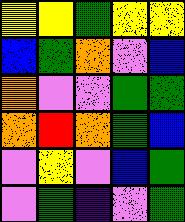[["yellow", "yellow", "green", "yellow", "yellow"], ["blue", "green", "orange", "violet", "blue"], ["orange", "violet", "violet", "green", "green"], ["orange", "red", "orange", "green", "blue"], ["violet", "yellow", "violet", "blue", "green"], ["violet", "green", "indigo", "violet", "green"]]